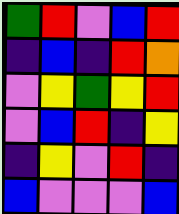[["green", "red", "violet", "blue", "red"], ["indigo", "blue", "indigo", "red", "orange"], ["violet", "yellow", "green", "yellow", "red"], ["violet", "blue", "red", "indigo", "yellow"], ["indigo", "yellow", "violet", "red", "indigo"], ["blue", "violet", "violet", "violet", "blue"]]